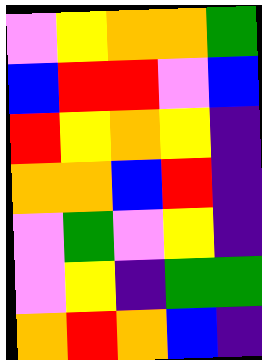[["violet", "yellow", "orange", "orange", "green"], ["blue", "red", "red", "violet", "blue"], ["red", "yellow", "orange", "yellow", "indigo"], ["orange", "orange", "blue", "red", "indigo"], ["violet", "green", "violet", "yellow", "indigo"], ["violet", "yellow", "indigo", "green", "green"], ["orange", "red", "orange", "blue", "indigo"]]